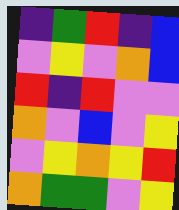[["indigo", "green", "red", "indigo", "blue"], ["violet", "yellow", "violet", "orange", "blue"], ["red", "indigo", "red", "violet", "violet"], ["orange", "violet", "blue", "violet", "yellow"], ["violet", "yellow", "orange", "yellow", "red"], ["orange", "green", "green", "violet", "yellow"]]